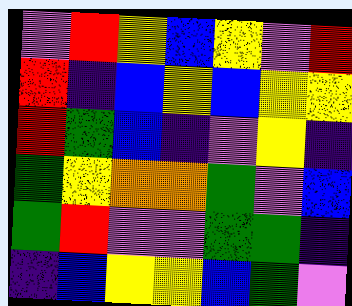[["violet", "red", "yellow", "blue", "yellow", "violet", "red"], ["red", "indigo", "blue", "yellow", "blue", "yellow", "yellow"], ["red", "green", "blue", "indigo", "violet", "yellow", "indigo"], ["green", "yellow", "orange", "orange", "green", "violet", "blue"], ["green", "red", "violet", "violet", "green", "green", "indigo"], ["indigo", "blue", "yellow", "yellow", "blue", "green", "violet"]]